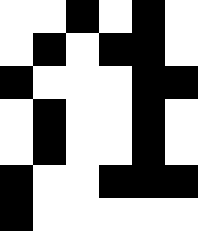[["white", "white", "black", "white", "black", "white"], ["white", "black", "white", "black", "black", "white"], ["black", "white", "white", "white", "black", "black"], ["white", "black", "white", "white", "black", "white"], ["white", "black", "white", "white", "black", "white"], ["black", "white", "white", "black", "black", "black"], ["black", "white", "white", "white", "white", "white"]]